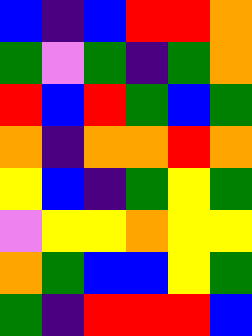[["blue", "indigo", "blue", "red", "red", "orange"], ["green", "violet", "green", "indigo", "green", "orange"], ["red", "blue", "red", "green", "blue", "green"], ["orange", "indigo", "orange", "orange", "red", "orange"], ["yellow", "blue", "indigo", "green", "yellow", "green"], ["violet", "yellow", "yellow", "orange", "yellow", "yellow"], ["orange", "green", "blue", "blue", "yellow", "green"], ["green", "indigo", "red", "red", "red", "blue"]]